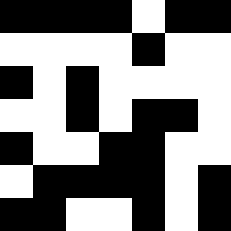[["black", "black", "black", "black", "white", "black", "black"], ["white", "white", "white", "white", "black", "white", "white"], ["black", "white", "black", "white", "white", "white", "white"], ["white", "white", "black", "white", "black", "black", "white"], ["black", "white", "white", "black", "black", "white", "white"], ["white", "black", "black", "black", "black", "white", "black"], ["black", "black", "white", "white", "black", "white", "black"]]